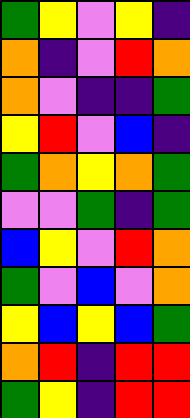[["green", "yellow", "violet", "yellow", "indigo"], ["orange", "indigo", "violet", "red", "orange"], ["orange", "violet", "indigo", "indigo", "green"], ["yellow", "red", "violet", "blue", "indigo"], ["green", "orange", "yellow", "orange", "green"], ["violet", "violet", "green", "indigo", "green"], ["blue", "yellow", "violet", "red", "orange"], ["green", "violet", "blue", "violet", "orange"], ["yellow", "blue", "yellow", "blue", "green"], ["orange", "red", "indigo", "red", "red"], ["green", "yellow", "indigo", "red", "red"]]